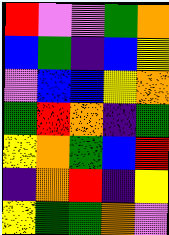[["red", "violet", "violet", "green", "orange"], ["blue", "green", "indigo", "blue", "yellow"], ["violet", "blue", "blue", "yellow", "orange"], ["green", "red", "orange", "indigo", "green"], ["yellow", "orange", "green", "blue", "red"], ["indigo", "orange", "red", "indigo", "yellow"], ["yellow", "green", "green", "orange", "violet"]]